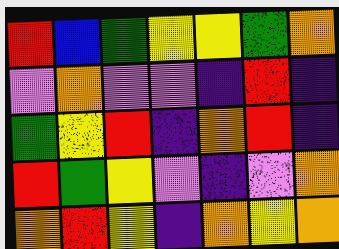[["red", "blue", "green", "yellow", "yellow", "green", "orange"], ["violet", "orange", "violet", "violet", "indigo", "red", "indigo"], ["green", "yellow", "red", "indigo", "orange", "red", "indigo"], ["red", "green", "yellow", "violet", "indigo", "violet", "orange"], ["orange", "red", "yellow", "indigo", "orange", "yellow", "orange"]]